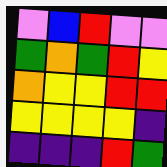[["violet", "blue", "red", "violet", "violet"], ["green", "orange", "green", "red", "yellow"], ["orange", "yellow", "yellow", "red", "red"], ["yellow", "yellow", "yellow", "yellow", "indigo"], ["indigo", "indigo", "indigo", "red", "green"]]